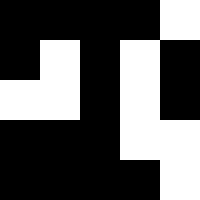[["black", "black", "black", "black", "white"], ["black", "white", "black", "white", "black"], ["white", "white", "black", "white", "black"], ["black", "black", "black", "white", "white"], ["black", "black", "black", "black", "white"]]